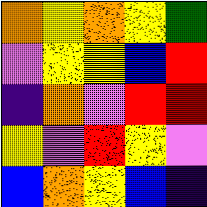[["orange", "yellow", "orange", "yellow", "green"], ["violet", "yellow", "yellow", "blue", "red"], ["indigo", "orange", "violet", "red", "red"], ["yellow", "violet", "red", "yellow", "violet"], ["blue", "orange", "yellow", "blue", "indigo"]]